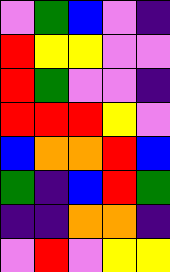[["violet", "green", "blue", "violet", "indigo"], ["red", "yellow", "yellow", "violet", "violet"], ["red", "green", "violet", "violet", "indigo"], ["red", "red", "red", "yellow", "violet"], ["blue", "orange", "orange", "red", "blue"], ["green", "indigo", "blue", "red", "green"], ["indigo", "indigo", "orange", "orange", "indigo"], ["violet", "red", "violet", "yellow", "yellow"]]